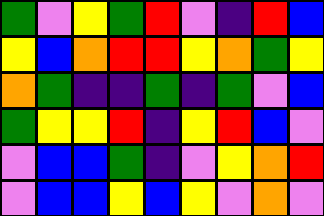[["green", "violet", "yellow", "green", "red", "violet", "indigo", "red", "blue"], ["yellow", "blue", "orange", "red", "red", "yellow", "orange", "green", "yellow"], ["orange", "green", "indigo", "indigo", "green", "indigo", "green", "violet", "blue"], ["green", "yellow", "yellow", "red", "indigo", "yellow", "red", "blue", "violet"], ["violet", "blue", "blue", "green", "indigo", "violet", "yellow", "orange", "red"], ["violet", "blue", "blue", "yellow", "blue", "yellow", "violet", "orange", "violet"]]